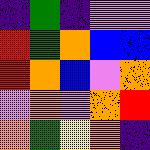[["indigo", "green", "indigo", "violet", "violet"], ["red", "green", "orange", "blue", "blue"], ["red", "orange", "blue", "violet", "orange"], ["violet", "orange", "violet", "orange", "red"], ["orange", "green", "yellow", "orange", "indigo"]]